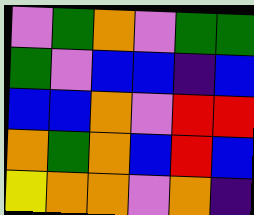[["violet", "green", "orange", "violet", "green", "green"], ["green", "violet", "blue", "blue", "indigo", "blue"], ["blue", "blue", "orange", "violet", "red", "red"], ["orange", "green", "orange", "blue", "red", "blue"], ["yellow", "orange", "orange", "violet", "orange", "indigo"]]